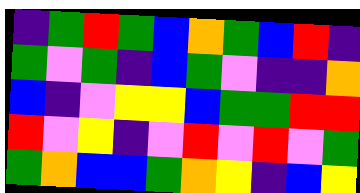[["indigo", "green", "red", "green", "blue", "orange", "green", "blue", "red", "indigo"], ["green", "violet", "green", "indigo", "blue", "green", "violet", "indigo", "indigo", "orange"], ["blue", "indigo", "violet", "yellow", "yellow", "blue", "green", "green", "red", "red"], ["red", "violet", "yellow", "indigo", "violet", "red", "violet", "red", "violet", "green"], ["green", "orange", "blue", "blue", "green", "orange", "yellow", "indigo", "blue", "yellow"]]